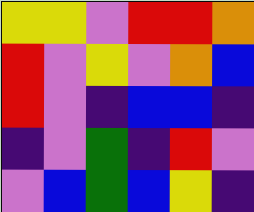[["yellow", "yellow", "violet", "red", "red", "orange"], ["red", "violet", "yellow", "violet", "orange", "blue"], ["red", "violet", "indigo", "blue", "blue", "indigo"], ["indigo", "violet", "green", "indigo", "red", "violet"], ["violet", "blue", "green", "blue", "yellow", "indigo"]]